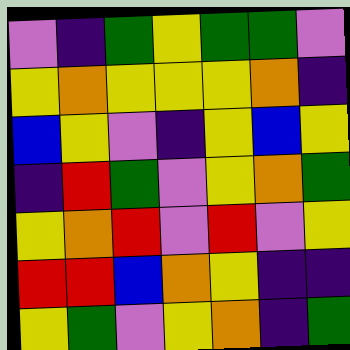[["violet", "indigo", "green", "yellow", "green", "green", "violet"], ["yellow", "orange", "yellow", "yellow", "yellow", "orange", "indigo"], ["blue", "yellow", "violet", "indigo", "yellow", "blue", "yellow"], ["indigo", "red", "green", "violet", "yellow", "orange", "green"], ["yellow", "orange", "red", "violet", "red", "violet", "yellow"], ["red", "red", "blue", "orange", "yellow", "indigo", "indigo"], ["yellow", "green", "violet", "yellow", "orange", "indigo", "green"]]